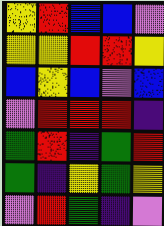[["yellow", "red", "blue", "blue", "violet"], ["yellow", "yellow", "red", "red", "yellow"], ["blue", "yellow", "blue", "violet", "blue"], ["violet", "red", "red", "red", "indigo"], ["green", "red", "indigo", "green", "red"], ["green", "indigo", "yellow", "green", "yellow"], ["violet", "red", "green", "indigo", "violet"]]